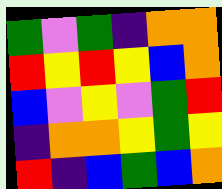[["green", "violet", "green", "indigo", "orange", "orange"], ["red", "yellow", "red", "yellow", "blue", "orange"], ["blue", "violet", "yellow", "violet", "green", "red"], ["indigo", "orange", "orange", "yellow", "green", "yellow"], ["red", "indigo", "blue", "green", "blue", "orange"]]